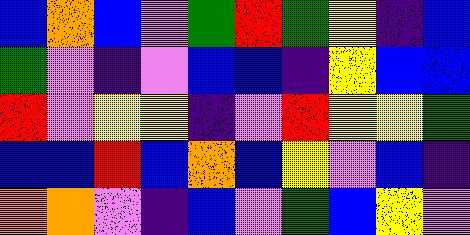[["blue", "orange", "blue", "violet", "green", "red", "green", "yellow", "indigo", "blue"], ["green", "violet", "indigo", "violet", "blue", "blue", "indigo", "yellow", "blue", "blue"], ["red", "violet", "yellow", "yellow", "indigo", "violet", "red", "yellow", "yellow", "green"], ["blue", "blue", "red", "blue", "orange", "blue", "yellow", "violet", "blue", "indigo"], ["orange", "orange", "violet", "indigo", "blue", "violet", "green", "blue", "yellow", "violet"]]